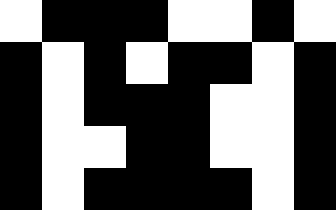[["white", "black", "black", "black", "white", "white", "black", "white"], ["black", "white", "black", "white", "black", "black", "white", "black"], ["black", "white", "black", "black", "black", "white", "white", "black"], ["black", "white", "white", "black", "black", "white", "white", "black"], ["black", "white", "black", "black", "black", "black", "white", "black"]]